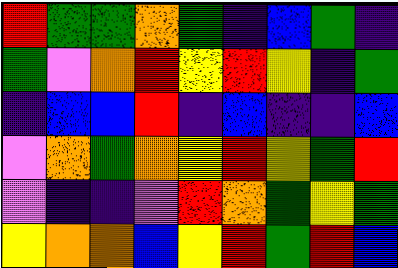[["red", "green", "green", "orange", "green", "indigo", "blue", "green", "indigo"], ["green", "violet", "orange", "red", "yellow", "red", "yellow", "indigo", "green"], ["indigo", "blue", "blue", "red", "indigo", "blue", "indigo", "indigo", "blue"], ["violet", "orange", "green", "orange", "yellow", "red", "yellow", "green", "red"], ["violet", "indigo", "indigo", "violet", "red", "orange", "green", "yellow", "green"], ["yellow", "orange", "orange", "blue", "yellow", "red", "green", "red", "blue"]]